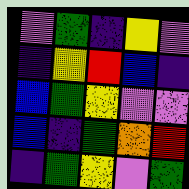[["violet", "green", "indigo", "yellow", "violet"], ["indigo", "yellow", "red", "blue", "indigo"], ["blue", "green", "yellow", "violet", "violet"], ["blue", "indigo", "green", "orange", "red"], ["indigo", "green", "yellow", "violet", "green"]]